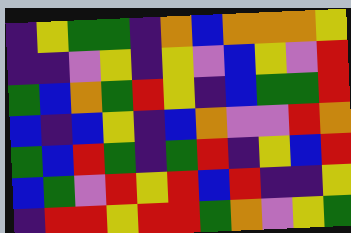[["indigo", "yellow", "green", "green", "indigo", "orange", "blue", "orange", "orange", "orange", "yellow"], ["indigo", "indigo", "violet", "yellow", "indigo", "yellow", "violet", "blue", "yellow", "violet", "red"], ["green", "blue", "orange", "green", "red", "yellow", "indigo", "blue", "green", "green", "red"], ["blue", "indigo", "blue", "yellow", "indigo", "blue", "orange", "violet", "violet", "red", "orange"], ["green", "blue", "red", "green", "indigo", "green", "red", "indigo", "yellow", "blue", "red"], ["blue", "green", "violet", "red", "yellow", "red", "blue", "red", "indigo", "indigo", "yellow"], ["indigo", "red", "red", "yellow", "red", "red", "green", "orange", "violet", "yellow", "green"]]